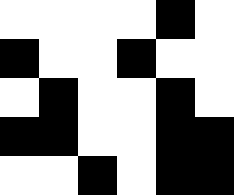[["white", "white", "white", "white", "black", "white"], ["black", "white", "white", "black", "white", "white"], ["white", "black", "white", "white", "black", "white"], ["black", "black", "white", "white", "black", "black"], ["white", "white", "black", "white", "black", "black"]]